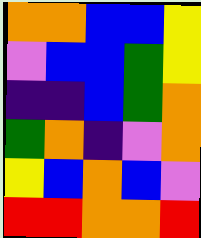[["orange", "orange", "blue", "blue", "yellow"], ["violet", "blue", "blue", "green", "yellow"], ["indigo", "indigo", "blue", "green", "orange"], ["green", "orange", "indigo", "violet", "orange"], ["yellow", "blue", "orange", "blue", "violet"], ["red", "red", "orange", "orange", "red"]]